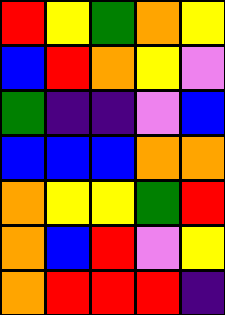[["red", "yellow", "green", "orange", "yellow"], ["blue", "red", "orange", "yellow", "violet"], ["green", "indigo", "indigo", "violet", "blue"], ["blue", "blue", "blue", "orange", "orange"], ["orange", "yellow", "yellow", "green", "red"], ["orange", "blue", "red", "violet", "yellow"], ["orange", "red", "red", "red", "indigo"]]